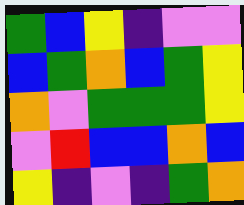[["green", "blue", "yellow", "indigo", "violet", "violet"], ["blue", "green", "orange", "blue", "green", "yellow"], ["orange", "violet", "green", "green", "green", "yellow"], ["violet", "red", "blue", "blue", "orange", "blue"], ["yellow", "indigo", "violet", "indigo", "green", "orange"]]